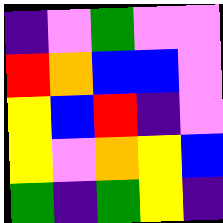[["indigo", "violet", "green", "violet", "violet"], ["red", "orange", "blue", "blue", "violet"], ["yellow", "blue", "red", "indigo", "violet"], ["yellow", "violet", "orange", "yellow", "blue"], ["green", "indigo", "green", "yellow", "indigo"]]